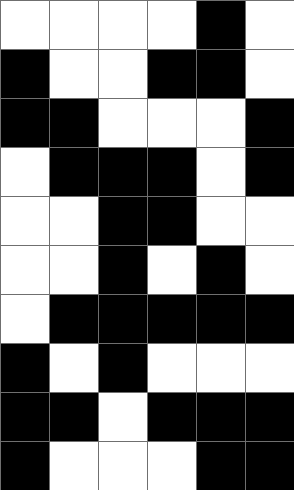[["white", "white", "white", "white", "black", "white"], ["black", "white", "white", "black", "black", "white"], ["black", "black", "white", "white", "white", "black"], ["white", "black", "black", "black", "white", "black"], ["white", "white", "black", "black", "white", "white"], ["white", "white", "black", "white", "black", "white"], ["white", "black", "black", "black", "black", "black"], ["black", "white", "black", "white", "white", "white"], ["black", "black", "white", "black", "black", "black"], ["black", "white", "white", "white", "black", "black"]]